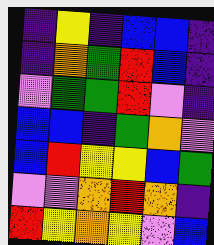[["indigo", "yellow", "indigo", "blue", "blue", "indigo"], ["indigo", "orange", "green", "red", "blue", "indigo"], ["violet", "green", "green", "red", "violet", "indigo"], ["blue", "blue", "indigo", "green", "orange", "violet"], ["blue", "red", "yellow", "yellow", "blue", "green"], ["violet", "violet", "orange", "red", "orange", "indigo"], ["red", "yellow", "orange", "yellow", "violet", "blue"]]